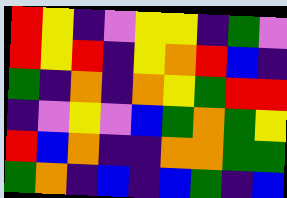[["red", "yellow", "indigo", "violet", "yellow", "yellow", "indigo", "green", "violet"], ["red", "yellow", "red", "indigo", "yellow", "orange", "red", "blue", "indigo"], ["green", "indigo", "orange", "indigo", "orange", "yellow", "green", "red", "red"], ["indigo", "violet", "yellow", "violet", "blue", "green", "orange", "green", "yellow"], ["red", "blue", "orange", "indigo", "indigo", "orange", "orange", "green", "green"], ["green", "orange", "indigo", "blue", "indigo", "blue", "green", "indigo", "blue"]]